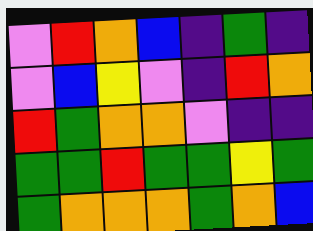[["violet", "red", "orange", "blue", "indigo", "green", "indigo"], ["violet", "blue", "yellow", "violet", "indigo", "red", "orange"], ["red", "green", "orange", "orange", "violet", "indigo", "indigo"], ["green", "green", "red", "green", "green", "yellow", "green"], ["green", "orange", "orange", "orange", "green", "orange", "blue"]]